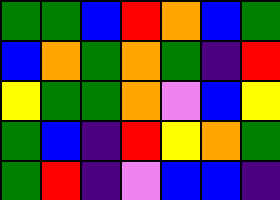[["green", "green", "blue", "red", "orange", "blue", "green"], ["blue", "orange", "green", "orange", "green", "indigo", "red"], ["yellow", "green", "green", "orange", "violet", "blue", "yellow"], ["green", "blue", "indigo", "red", "yellow", "orange", "green"], ["green", "red", "indigo", "violet", "blue", "blue", "indigo"]]